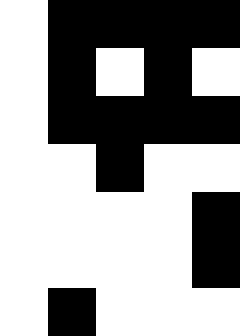[["white", "black", "black", "black", "black"], ["white", "black", "white", "black", "white"], ["white", "black", "black", "black", "black"], ["white", "white", "black", "white", "white"], ["white", "white", "white", "white", "black"], ["white", "white", "white", "white", "black"], ["white", "black", "white", "white", "white"]]